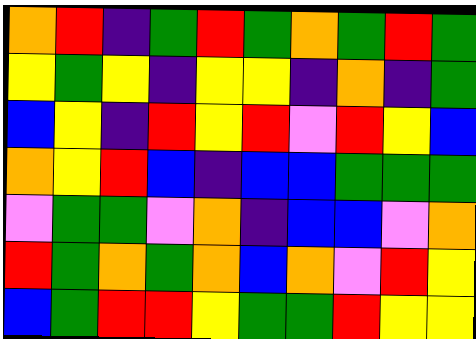[["orange", "red", "indigo", "green", "red", "green", "orange", "green", "red", "green"], ["yellow", "green", "yellow", "indigo", "yellow", "yellow", "indigo", "orange", "indigo", "green"], ["blue", "yellow", "indigo", "red", "yellow", "red", "violet", "red", "yellow", "blue"], ["orange", "yellow", "red", "blue", "indigo", "blue", "blue", "green", "green", "green"], ["violet", "green", "green", "violet", "orange", "indigo", "blue", "blue", "violet", "orange"], ["red", "green", "orange", "green", "orange", "blue", "orange", "violet", "red", "yellow"], ["blue", "green", "red", "red", "yellow", "green", "green", "red", "yellow", "yellow"]]